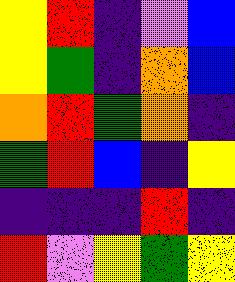[["yellow", "red", "indigo", "violet", "blue"], ["yellow", "green", "indigo", "orange", "blue"], ["orange", "red", "green", "orange", "indigo"], ["green", "red", "blue", "indigo", "yellow"], ["indigo", "indigo", "indigo", "red", "indigo"], ["red", "violet", "yellow", "green", "yellow"]]